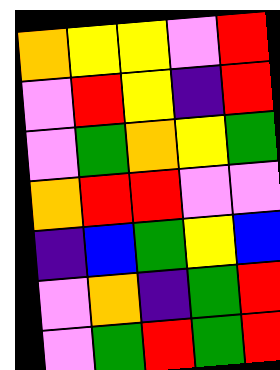[["orange", "yellow", "yellow", "violet", "red"], ["violet", "red", "yellow", "indigo", "red"], ["violet", "green", "orange", "yellow", "green"], ["orange", "red", "red", "violet", "violet"], ["indigo", "blue", "green", "yellow", "blue"], ["violet", "orange", "indigo", "green", "red"], ["violet", "green", "red", "green", "red"]]